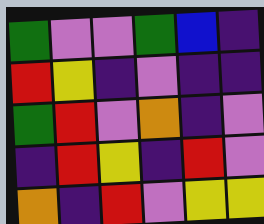[["green", "violet", "violet", "green", "blue", "indigo"], ["red", "yellow", "indigo", "violet", "indigo", "indigo"], ["green", "red", "violet", "orange", "indigo", "violet"], ["indigo", "red", "yellow", "indigo", "red", "violet"], ["orange", "indigo", "red", "violet", "yellow", "yellow"]]